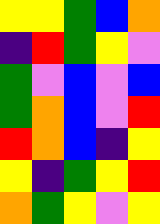[["yellow", "yellow", "green", "blue", "orange"], ["indigo", "red", "green", "yellow", "violet"], ["green", "violet", "blue", "violet", "blue"], ["green", "orange", "blue", "violet", "red"], ["red", "orange", "blue", "indigo", "yellow"], ["yellow", "indigo", "green", "yellow", "red"], ["orange", "green", "yellow", "violet", "yellow"]]